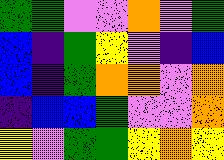[["green", "green", "violet", "violet", "orange", "violet", "green"], ["blue", "indigo", "green", "yellow", "violet", "indigo", "blue"], ["blue", "indigo", "green", "orange", "orange", "violet", "orange"], ["indigo", "blue", "blue", "green", "violet", "violet", "orange"], ["yellow", "violet", "green", "green", "yellow", "orange", "yellow"]]